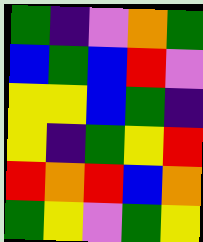[["green", "indigo", "violet", "orange", "green"], ["blue", "green", "blue", "red", "violet"], ["yellow", "yellow", "blue", "green", "indigo"], ["yellow", "indigo", "green", "yellow", "red"], ["red", "orange", "red", "blue", "orange"], ["green", "yellow", "violet", "green", "yellow"]]